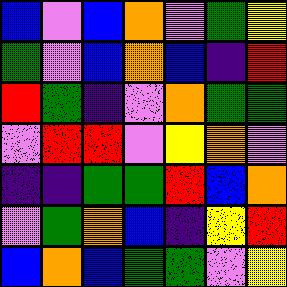[["blue", "violet", "blue", "orange", "violet", "green", "yellow"], ["green", "violet", "blue", "orange", "blue", "indigo", "red"], ["red", "green", "indigo", "violet", "orange", "green", "green"], ["violet", "red", "red", "violet", "yellow", "orange", "violet"], ["indigo", "indigo", "green", "green", "red", "blue", "orange"], ["violet", "green", "orange", "blue", "indigo", "yellow", "red"], ["blue", "orange", "blue", "green", "green", "violet", "yellow"]]